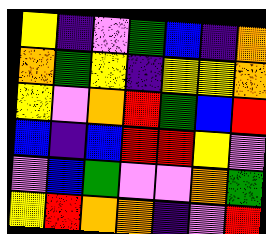[["yellow", "indigo", "violet", "green", "blue", "indigo", "orange"], ["orange", "green", "yellow", "indigo", "yellow", "yellow", "orange"], ["yellow", "violet", "orange", "red", "green", "blue", "red"], ["blue", "indigo", "blue", "red", "red", "yellow", "violet"], ["violet", "blue", "green", "violet", "violet", "orange", "green"], ["yellow", "red", "orange", "orange", "indigo", "violet", "red"]]